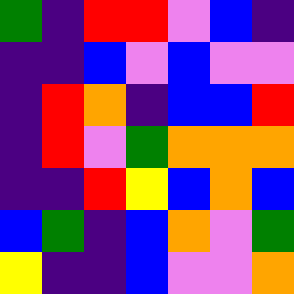[["green", "indigo", "red", "red", "violet", "blue", "indigo"], ["indigo", "indigo", "blue", "violet", "blue", "violet", "violet"], ["indigo", "red", "orange", "indigo", "blue", "blue", "red"], ["indigo", "red", "violet", "green", "orange", "orange", "orange"], ["indigo", "indigo", "red", "yellow", "blue", "orange", "blue"], ["blue", "green", "indigo", "blue", "orange", "violet", "green"], ["yellow", "indigo", "indigo", "blue", "violet", "violet", "orange"]]